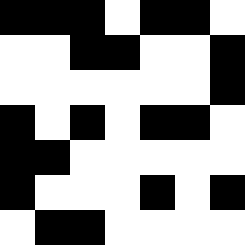[["black", "black", "black", "white", "black", "black", "white"], ["white", "white", "black", "black", "white", "white", "black"], ["white", "white", "white", "white", "white", "white", "black"], ["black", "white", "black", "white", "black", "black", "white"], ["black", "black", "white", "white", "white", "white", "white"], ["black", "white", "white", "white", "black", "white", "black"], ["white", "black", "black", "white", "white", "white", "white"]]